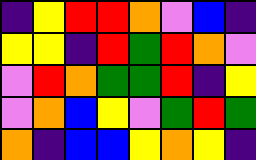[["indigo", "yellow", "red", "red", "orange", "violet", "blue", "indigo"], ["yellow", "yellow", "indigo", "red", "green", "red", "orange", "violet"], ["violet", "red", "orange", "green", "green", "red", "indigo", "yellow"], ["violet", "orange", "blue", "yellow", "violet", "green", "red", "green"], ["orange", "indigo", "blue", "blue", "yellow", "orange", "yellow", "indigo"]]